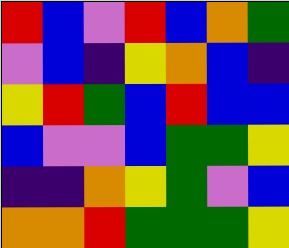[["red", "blue", "violet", "red", "blue", "orange", "green"], ["violet", "blue", "indigo", "yellow", "orange", "blue", "indigo"], ["yellow", "red", "green", "blue", "red", "blue", "blue"], ["blue", "violet", "violet", "blue", "green", "green", "yellow"], ["indigo", "indigo", "orange", "yellow", "green", "violet", "blue"], ["orange", "orange", "red", "green", "green", "green", "yellow"]]